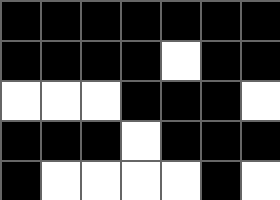[["black", "black", "black", "black", "black", "black", "black"], ["black", "black", "black", "black", "white", "black", "black"], ["white", "white", "white", "black", "black", "black", "white"], ["black", "black", "black", "white", "black", "black", "black"], ["black", "white", "white", "white", "white", "black", "white"]]